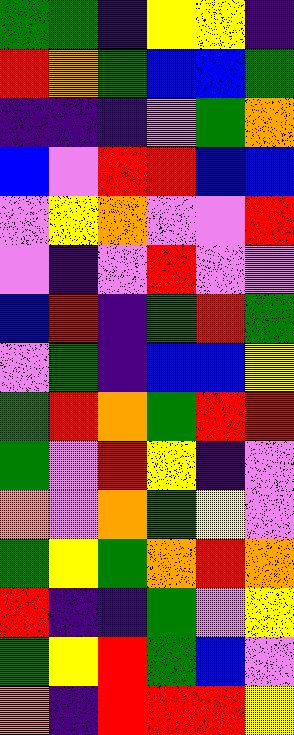[["green", "green", "indigo", "yellow", "yellow", "indigo"], ["red", "orange", "green", "blue", "blue", "green"], ["indigo", "indigo", "indigo", "violet", "green", "orange"], ["blue", "violet", "red", "red", "blue", "blue"], ["violet", "yellow", "orange", "violet", "violet", "red"], ["violet", "indigo", "violet", "red", "violet", "violet"], ["blue", "red", "indigo", "green", "red", "green"], ["violet", "green", "indigo", "blue", "blue", "yellow"], ["green", "red", "orange", "green", "red", "red"], ["green", "violet", "red", "yellow", "indigo", "violet"], ["orange", "violet", "orange", "green", "yellow", "violet"], ["green", "yellow", "green", "orange", "red", "orange"], ["red", "indigo", "indigo", "green", "violet", "yellow"], ["green", "yellow", "red", "green", "blue", "violet"], ["orange", "indigo", "red", "red", "red", "yellow"]]